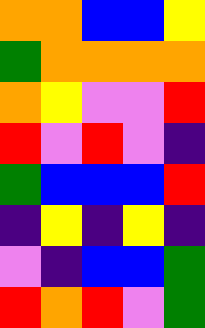[["orange", "orange", "blue", "blue", "yellow"], ["green", "orange", "orange", "orange", "orange"], ["orange", "yellow", "violet", "violet", "red"], ["red", "violet", "red", "violet", "indigo"], ["green", "blue", "blue", "blue", "red"], ["indigo", "yellow", "indigo", "yellow", "indigo"], ["violet", "indigo", "blue", "blue", "green"], ["red", "orange", "red", "violet", "green"]]